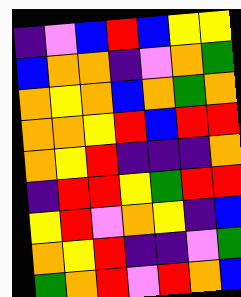[["indigo", "violet", "blue", "red", "blue", "yellow", "yellow"], ["blue", "orange", "orange", "indigo", "violet", "orange", "green"], ["orange", "yellow", "orange", "blue", "orange", "green", "orange"], ["orange", "orange", "yellow", "red", "blue", "red", "red"], ["orange", "yellow", "red", "indigo", "indigo", "indigo", "orange"], ["indigo", "red", "red", "yellow", "green", "red", "red"], ["yellow", "red", "violet", "orange", "yellow", "indigo", "blue"], ["orange", "yellow", "red", "indigo", "indigo", "violet", "green"], ["green", "orange", "red", "violet", "red", "orange", "blue"]]